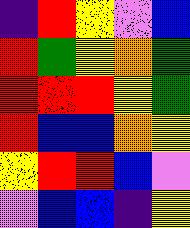[["indigo", "red", "yellow", "violet", "blue"], ["red", "green", "yellow", "orange", "green"], ["red", "red", "red", "yellow", "green"], ["red", "blue", "blue", "orange", "yellow"], ["yellow", "red", "red", "blue", "violet"], ["violet", "blue", "blue", "indigo", "yellow"]]